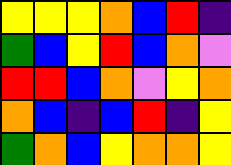[["yellow", "yellow", "yellow", "orange", "blue", "red", "indigo"], ["green", "blue", "yellow", "red", "blue", "orange", "violet"], ["red", "red", "blue", "orange", "violet", "yellow", "orange"], ["orange", "blue", "indigo", "blue", "red", "indigo", "yellow"], ["green", "orange", "blue", "yellow", "orange", "orange", "yellow"]]